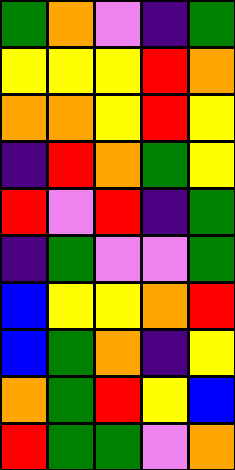[["green", "orange", "violet", "indigo", "green"], ["yellow", "yellow", "yellow", "red", "orange"], ["orange", "orange", "yellow", "red", "yellow"], ["indigo", "red", "orange", "green", "yellow"], ["red", "violet", "red", "indigo", "green"], ["indigo", "green", "violet", "violet", "green"], ["blue", "yellow", "yellow", "orange", "red"], ["blue", "green", "orange", "indigo", "yellow"], ["orange", "green", "red", "yellow", "blue"], ["red", "green", "green", "violet", "orange"]]